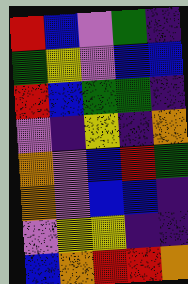[["red", "blue", "violet", "green", "indigo"], ["green", "yellow", "violet", "blue", "blue"], ["red", "blue", "green", "green", "indigo"], ["violet", "indigo", "yellow", "indigo", "orange"], ["orange", "violet", "blue", "red", "green"], ["orange", "violet", "blue", "blue", "indigo"], ["violet", "yellow", "yellow", "indigo", "indigo"], ["blue", "orange", "red", "red", "orange"]]